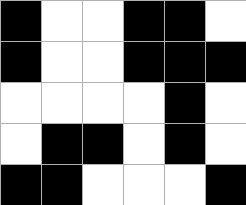[["black", "white", "white", "black", "black", "white"], ["black", "white", "white", "black", "black", "black"], ["white", "white", "white", "white", "black", "white"], ["white", "black", "black", "white", "black", "white"], ["black", "black", "white", "white", "white", "black"]]